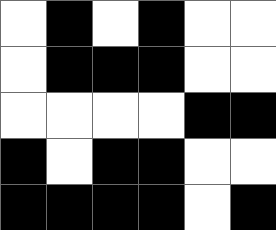[["white", "black", "white", "black", "white", "white"], ["white", "black", "black", "black", "white", "white"], ["white", "white", "white", "white", "black", "black"], ["black", "white", "black", "black", "white", "white"], ["black", "black", "black", "black", "white", "black"]]